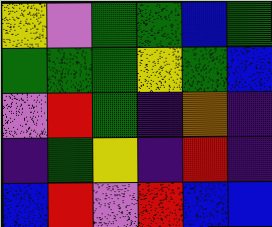[["yellow", "violet", "green", "green", "blue", "green"], ["green", "green", "green", "yellow", "green", "blue"], ["violet", "red", "green", "indigo", "orange", "indigo"], ["indigo", "green", "yellow", "indigo", "red", "indigo"], ["blue", "red", "violet", "red", "blue", "blue"]]